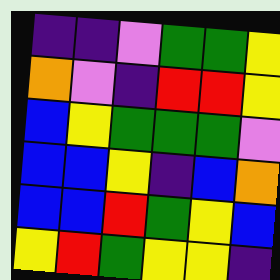[["indigo", "indigo", "violet", "green", "green", "yellow"], ["orange", "violet", "indigo", "red", "red", "yellow"], ["blue", "yellow", "green", "green", "green", "violet"], ["blue", "blue", "yellow", "indigo", "blue", "orange"], ["blue", "blue", "red", "green", "yellow", "blue"], ["yellow", "red", "green", "yellow", "yellow", "indigo"]]